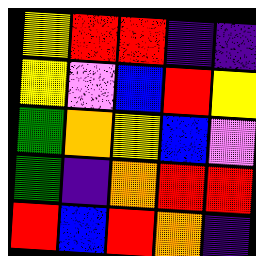[["yellow", "red", "red", "indigo", "indigo"], ["yellow", "violet", "blue", "red", "yellow"], ["green", "orange", "yellow", "blue", "violet"], ["green", "indigo", "orange", "red", "red"], ["red", "blue", "red", "orange", "indigo"]]